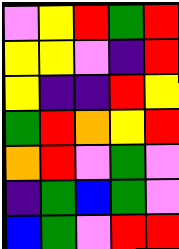[["violet", "yellow", "red", "green", "red"], ["yellow", "yellow", "violet", "indigo", "red"], ["yellow", "indigo", "indigo", "red", "yellow"], ["green", "red", "orange", "yellow", "red"], ["orange", "red", "violet", "green", "violet"], ["indigo", "green", "blue", "green", "violet"], ["blue", "green", "violet", "red", "red"]]